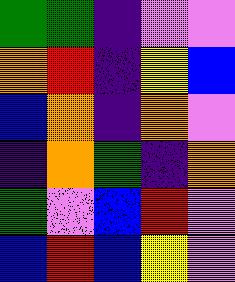[["green", "green", "indigo", "violet", "violet"], ["orange", "red", "indigo", "yellow", "blue"], ["blue", "orange", "indigo", "orange", "violet"], ["indigo", "orange", "green", "indigo", "orange"], ["green", "violet", "blue", "red", "violet"], ["blue", "red", "blue", "yellow", "violet"]]